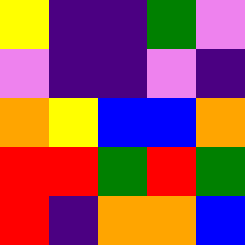[["yellow", "indigo", "indigo", "green", "violet"], ["violet", "indigo", "indigo", "violet", "indigo"], ["orange", "yellow", "blue", "blue", "orange"], ["red", "red", "green", "red", "green"], ["red", "indigo", "orange", "orange", "blue"]]